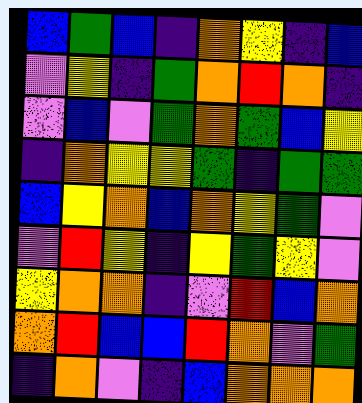[["blue", "green", "blue", "indigo", "orange", "yellow", "indigo", "blue"], ["violet", "yellow", "indigo", "green", "orange", "red", "orange", "indigo"], ["violet", "blue", "violet", "green", "orange", "green", "blue", "yellow"], ["indigo", "orange", "yellow", "yellow", "green", "indigo", "green", "green"], ["blue", "yellow", "orange", "blue", "orange", "yellow", "green", "violet"], ["violet", "red", "yellow", "indigo", "yellow", "green", "yellow", "violet"], ["yellow", "orange", "orange", "indigo", "violet", "red", "blue", "orange"], ["orange", "red", "blue", "blue", "red", "orange", "violet", "green"], ["indigo", "orange", "violet", "indigo", "blue", "orange", "orange", "orange"]]